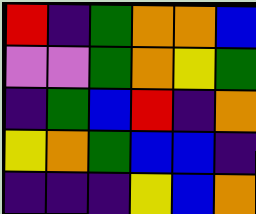[["red", "indigo", "green", "orange", "orange", "blue"], ["violet", "violet", "green", "orange", "yellow", "green"], ["indigo", "green", "blue", "red", "indigo", "orange"], ["yellow", "orange", "green", "blue", "blue", "indigo"], ["indigo", "indigo", "indigo", "yellow", "blue", "orange"]]